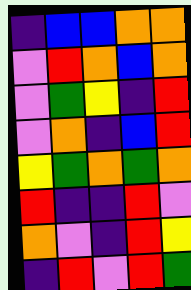[["indigo", "blue", "blue", "orange", "orange"], ["violet", "red", "orange", "blue", "orange"], ["violet", "green", "yellow", "indigo", "red"], ["violet", "orange", "indigo", "blue", "red"], ["yellow", "green", "orange", "green", "orange"], ["red", "indigo", "indigo", "red", "violet"], ["orange", "violet", "indigo", "red", "yellow"], ["indigo", "red", "violet", "red", "green"]]